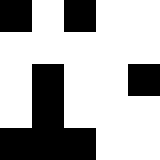[["black", "white", "black", "white", "white"], ["white", "white", "white", "white", "white"], ["white", "black", "white", "white", "black"], ["white", "black", "white", "white", "white"], ["black", "black", "black", "white", "white"]]